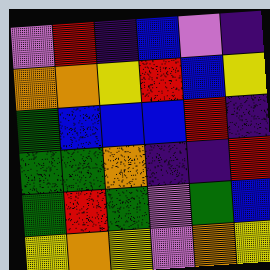[["violet", "red", "indigo", "blue", "violet", "indigo"], ["orange", "orange", "yellow", "red", "blue", "yellow"], ["green", "blue", "blue", "blue", "red", "indigo"], ["green", "green", "orange", "indigo", "indigo", "red"], ["green", "red", "green", "violet", "green", "blue"], ["yellow", "orange", "yellow", "violet", "orange", "yellow"]]